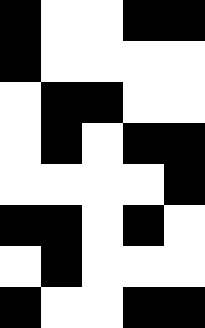[["black", "white", "white", "black", "black"], ["black", "white", "white", "white", "white"], ["white", "black", "black", "white", "white"], ["white", "black", "white", "black", "black"], ["white", "white", "white", "white", "black"], ["black", "black", "white", "black", "white"], ["white", "black", "white", "white", "white"], ["black", "white", "white", "black", "black"]]